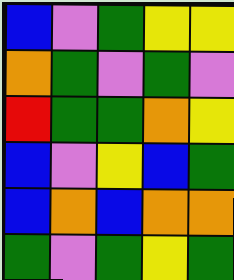[["blue", "violet", "green", "yellow", "yellow"], ["orange", "green", "violet", "green", "violet"], ["red", "green", "green", "orange", "yellow"], ["blue", "violet", "yellow", "blue", "green"], ["blue", "orange", "blue", "orange", "orange"], ["green", "violet", "green", "yellow", "green"]]